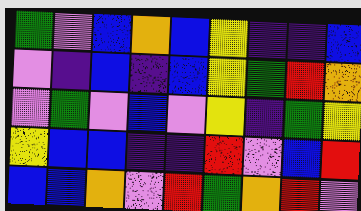[["green", "violet", "blue", "orange", "blue", "yellow", "indigo", "indigo", "blue"], ["violet", "indigo", "blue", "indigo", "blue", "yellow", "green", "red", "orange"], ["violet", "green", "violet", "blue", "violet", "yellow", "indigo", "green", "yellow"], ["yellow", "blue", "blue", "indigo", "indigo", "red", "violet", "blue", "red"], ["blue", "blue", "orange", "violet", "red", "green", "orange", "red", "violet"]]